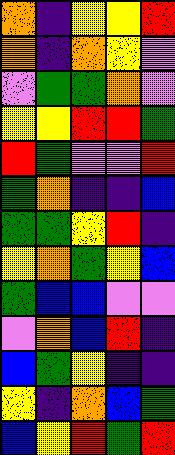[["orange", "indigo", "yellow", "yellow", "red"], ["orange", "indigo", "orange", "yellow", "violet"], ["violet", "green", "green", "orange", "violet"], ["yellow", "yellow", "red", "red", "green"], ["red", "green", "violet", "violet", "red"], ["green", "orange", "indigo", "indigo", "blue"], ["green", "green", "yellow", "red", "indigo"], ["yellow", "orange", "green", "yellow", "blue"], ["green", "blue", "blue", "violet", "violet"], ["violet", "orange", "blue", "red", "indigo"], ["blue", "green", "yellow", "indigo", "indigo"], ["yellow", "indigo", "orange", "blue", "green"], ["blue", "yellow", "red", "green", "red"]]